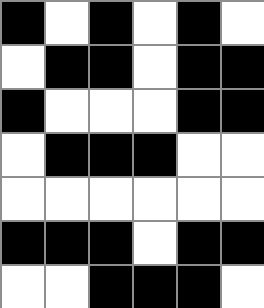[["black", "white", "black", "white", "black", "white"], ["white", "black", "black", "white", "black", "black"], ["black", "white", "white", "white", "black", "black"], ["white", "black", "black", "black", "white", "white"], ["white", "white", "white", "white", "white", "white"], ["black", "black", "black", "white", "black", "black"], ["white", "white", "black", "black", "black", "white"]]